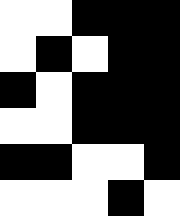[["white", "white", "black", "black", "black"], ["white", "black", "white", "black", "black"], ["black", "white", "black", "black", "black"], ["white", "white", "black", "black", "black"], ["black", "black", "white", "white", "black"], ["white", "white", "white", "black", "white"]]